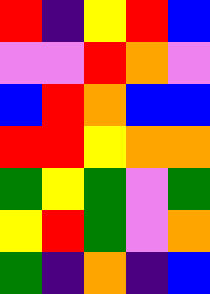[["red", "indigo", "yellow", "red", "blue"], ["violet", "violet", "red", "orange", "violet"], ["blue", "red", "orange", "blue", "blue"], ["red", "red", "yellow", "orange", "orange"], ["green", "yellow", "green", "violet", "green"], ["yellow", "red", "green", "violet", "orange"], ["green", "indigo", "orange", "indigo", "blue"]]